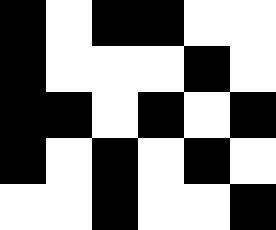[["black", "white", "black", "black", "white", "white"], ["black", "white", "white", "white", "black", "white"], ["black", "black", "white", "black", "white", "black"], ["black", "white", "black", "white", "black", "white"], ["white", "white", "black", "white", "white", "black"]]